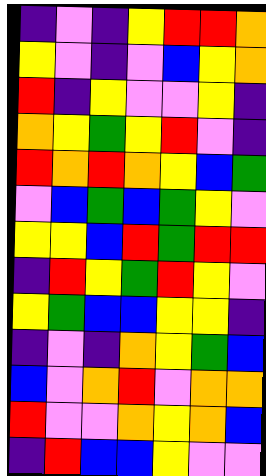[["indigo", "violet", "indigo", "yellow", "red", "red", "orange"], ["yellow", "violet", "indigo", "violet", "blue", "yellow", "orange"], ["red", "indigo", "yellow", "violet", "violet", "yellow", "indigo"], ["orange", "yellow", "green", "yellow", "red", "violet", "indigo"], ["red", "orange", "red", "orange", "yellow", "blue", "green"], ["violet", "blue", "green", "blue", "green", "yellow", "violet"], ["yellow", "yellow", "blue", "red", "green", "red", "red"], ["indigo", "red", "yellow", "green", "red", "yellow", "violet"], ["yellow", "green", "blue", "blue", "yellow", "yellow", "indigo"], ["indigo", "violet", "indigo", "orange", "yellow", "green", "blue"], ["blue", "violet", "orange", "red", "violet", "orange", "orange"], ["red", "violet", "violet", "orange", "yellow", "orange", "blue"], ["indigo", "red", "blue", "blue", "yellow", "violet", "violet"]]